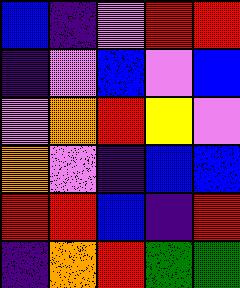[["blue", "indigo", "violet", "red", "red"], ["indigo", "violet", "blue", "violet", "blue"], ["violet", "orange", "red", "yellow", "violet"], ["orange", "violet", "indigo", "blue", "blue"], ["red", "red", "blue", "indigo", "red"], ["indigo", "orange", "red", "green", "green"]]